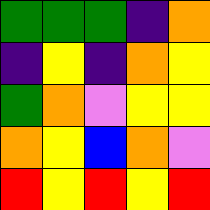[["green", "green", "green", "indigo", "orange"], ["indigo", "yellow", "indigo", "orange", "yellow"], ["green", "orange", "violet", "yellow", "yellow"], ["orange", "yellow", "blue", "orange", "violet"], ["red", "yellow", "red", "yellow", "red"]]